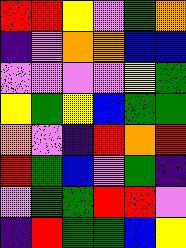[["red", "red", "yellow", "violet", "green", "orange"], ["indigo", "violet", "orange", "orange", "blue", "blue"], ["violet", "violet", "violet", "violet", "yellow", "green"], ["yellow", "green", "yellow", "blue", "green", "green"], ["orange", "violet", "indigo", "red", "orange", "red"], ["red", "green", "blue", "violet", "green", "indigo"], ["violet", "green", "green", "red", "red", "violet"], ["indigo", "red", "green", "green", "blue", "yellow"]]